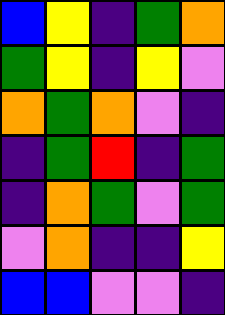[["blue", "yellow", "indigo", "green", "orange"], ["green", "yellow", "indigo", "yellow", "violet"], ["orange", "green", "orange", "violet", "indigo"], ["indigo", "green", "red", "indigo", "green"], ["indigo", "orange", "green", "violet", "green"], ["violet", "orange", "indigo", "indigo", "yellow"], ["blue", "blue", "violet", "violet", "indigo"]]